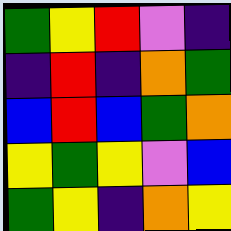[["green", "yellow", "red", "violet", "indigo"], ["indigo", "red", "indigo", "orange", "green"], ["blue", "red", "blue", "green", "orange"], ["yellow", "green", "yellow", "violet", "blue"], ["green", "yellow", "indigo", "orange", "yellow"]]